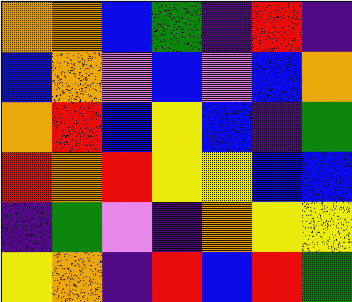[["orange", "orange", "blue", "green", "indigo", "red", "indigo"], ["blue", "orange", "violet", "blue", "violet", "blue", "orange"], ["orange", "red", "blue", "yellow", "blue", "indigo", "green"], ["red", "orange", "red", "yellow", "yellow", "blue", "blue"], ["indigo", "green", "violet", "indigo", "orange", "yellow", "yellow"], ["yellow", "orange", "indigo", "red", "blue", "red", "green"]]